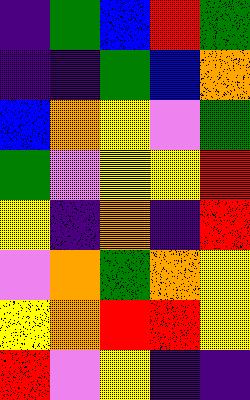[["indigo", "green", "blue", "red", "green"], ["indigo", "indigo", "green", "blue", "orange"], ["blue", "orange", "yellow", "violet", "green"], ["green", "violet", "yellow", "yellow", "red"], ["yellow", "indigo", "orange", "indigo", "red"], ["violet", "orange", "green", "orange", "yellow"], ["yellow", "orange", "red", "red", "yellow"], ["red", "violet", "yellow", "indigo", "indigo"]]